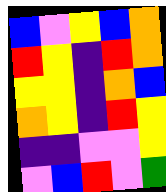[["blue", "violet", "yellow", "blue", "orange"], ["red", "yellow", "indigo", "red", "orange"], ["yellow", "yellow", "indigo", "orange", "blue"], ["orange", "yellow", "indigo", "red", "yellow"], ["indigo", "indigo", "violet", "violet", "yellow"], ["violet", "blue", "red", "violet", "green"]]